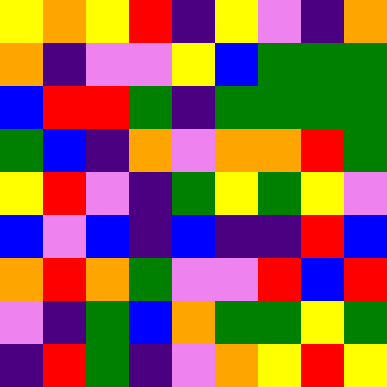[["yellow", "orange", "yellow", "red", "indigo", "yellow", "violet", "indigo", "orange"], ["orange", "indigo", "violet", "violet", "yellow", "blue", "green", "green", "green"], ["blue", "red", "red", "green", "indigo", "green", "green", "green", "green"], ["green", "blue", "indigo", "orange", "violet", "orange", "orange", "red", "green"], ["yellow", "red", "violet", "indigo", "green", "yellow", "green", "yellow", "violet"], ["blue", "violet", "blue", "indigo", "blue", "indigo", "indigo", "red", "blue"], ["orange", "red", "orange", "green", "violet", "violet", "red", "blue", "red"], ["violet", "indigo", "green", "blue", "orange", "green", "green", "yellow", "green"], ["indigo", "red", "green", "indigo", "violet", "orange", "yellow", "red", "yellow"]]